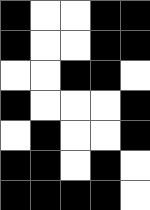[["black", "white", "white", "black", "black"], ["black", "white", "white", "black", "black"], ["white", "white", "black", "black", "white"], ["black", "white", "white", "white", "black"], ["white", "black", "white", "white", "black"], ["black", "black", "white", "black", "white"], ["black", "black", "black", "black", "white"]]